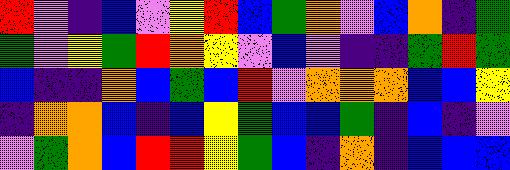[["red", "violet", "indigo", "blue", "violet", "yellow", "red", "blue", "green", "orange", "violet", "blue", "orange", "indigo", "green"], ["green", "violet", "yellow", "green", "red", "orange", "yellow", "violet", "blue", "violet", "indigo", "indigo", "green", "red", "green"], ["blue", "indigo", "indigo", "orange", "blue", "green", "blue", "red", "violet", "orange", "orange", "orange", "blue", "blue", "yellow"], ["indigo", "orange", "orange", "blue", "indigo", "blue", "yellow", "green", "blue", "blue", "green", "indigo", "blue", "indigo", "violet"], ["violet", "green", "orange", "blue", "red", "red", "yellow", "green", "blue", "indigo", "orange", "indigo", "blue", "blue", "blue"]]